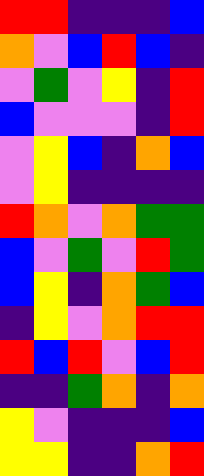[["red", "red", "indigo", "indigo", "indigo", "blue"], ["orange", "violet", "blue", "red", "blue", "indigo"], ["violet", "green", "violet", "yellow", "indigo", "red"], ["blue", "violet", "violet", "violet", "indigo", "red"], ["violet", "yellow", "blue", "indigo", "orange", "blue"], ["violet", "yellow", "indigo", "indigo", "indigo", "indigo"], ["red", "orange", "violet", "orange", "green", "green"], ["blue", "violet", "green", "violet", "red", "green"], ["blue", "yellow", "indigo", "orange", "green", "blue"], ["indigo", "yellow", "violet", "orange", "red", "red"], ["red", "blue", "red", "violet", "blue", "red"], ["indigo", "indigo", "green", "orange", "indigo", "orange"], ["yellow", "violet", "indigo", "indigo", "indigo", "blue"], ["yellow", "yellow", "indigo", "indigo", "orange", "red"]]